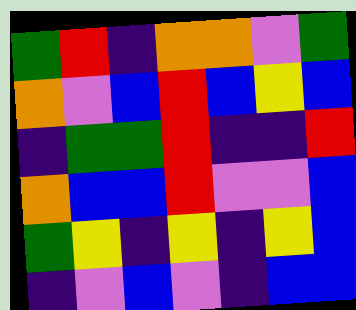[["green", "red", "indigo", "orange", "orange", "violet", "green"], ["orange", "violet", "blue", "red", "blue", "yellow", "blue"], ["indigo", "green", "green", "red", "indigo", "indigo", "red"], ["orange", "blue", "blue", "red", "violet", "violet", "blue"], ["green", "yellow", "indigo", "yellow", "indigo", "yellow", "blue"], ["indigo", "violet", "blue", "violet", "indigo", "blue", "blue"]]